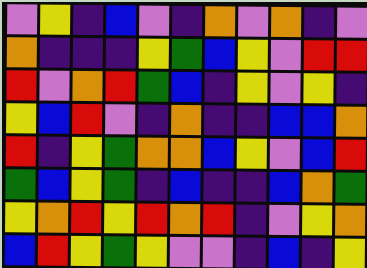[["violet", "yellow", "indigo", "blue", "violet", "indigo", "orange", "violet", "orange", "indigo", "violet"], ["orange", "indigo", "indigo", "indigo", "yellow", "green", "blue", "yellow", "violet", "red", "red"], ["red", "violet", "orange", "red", "green", "blue", "indigo", "yellow", "violet", "yellow", "indigo"], ["yellow", "blue", "red", "violet", "indigo", "orange", "indigo", "indigo", "blue", "blue", "orange"], ["red", "indigo", "yellow", "green", "orange", "orange", "blue", "yellow", "violet", "blue", "red"], ["green", "blue", "yellow", "green", "indigo", "blue", "indigo", "indigo", "blue", "orange", "green"], ["yellow", "orange", "red", "yellow", "red", "orange", "red", "indigo", "violet", "yellow", "orange"], ["blue", "red", "yellow", "green", "yellow", "violet", "violet", "indigo", "blue", "indigo", "yellow"]]